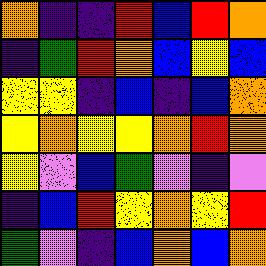[["orange", "indigo", "indigo", "red", "blue", "red", "orange"], ["indigo", "green", "red", "orange", "blue", "yellow", "blue"], ["yellow", "yellow", "indigo", "blue", "indigo", "blue", "orange"], ["yellow", "orange", "yellow", "yellow", "orange", "red", "orange"], ["yellow", "violet", "blue", "green", "violet", "indigo", "violet"], ["indigo", "blue", "red", "yellow", "orange", "yellow", "red"], ["green", "violet", "indigo", "blue", "orange", "blue", "orange"]]